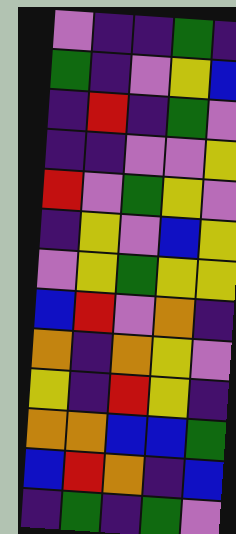[["violet", "indigo", "indigo", "green", "indigo"], ["green", "indigo", "violet", "yellow", "blue"], ["indigo", "red", "indigo", "green", "violet"], ["indigo", "indigo", "violet", "violet", "yellow"], ["red", "violet", "green", "yellow", "violet"], ["indigo", "yellow", "violet", "blue", "yellow"], ["violet", "yellow", "green", "yellow", "yellow"], ["blue", "red", "violet", "orange", "indigo"], ["orange", "indigo", "orange", "yellow", "violet"], ["yellow", "indigo", "red", "yellow", "indigo"], ["orange", "orange", "blue", "blue", "green"], ["blue", "red", "orange", "indigo", "blue"], ["indigo", "green", "indigo", "green", "violet"]]